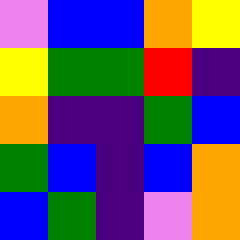[["violet", "blue", "blue", "orange", "yellow"], ["yellow", "green", "green", "red", "indigo"], ["orange", "indigo", "indigo", "green", "blue"], ["green", "blue", "indigo", "blue", "orange"], ["blue", "green", "indigo", "violet", "orange"]]